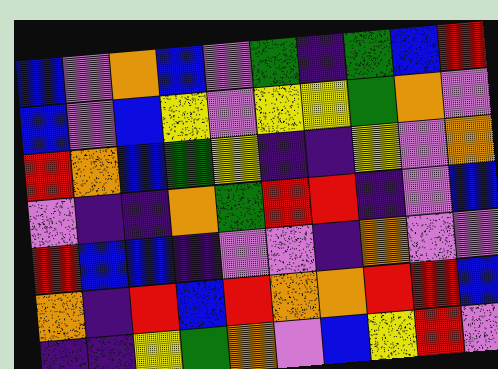[["blue", "violet", "orange", "blue", "violet", "green", "indigo", "green", "blue", "red"], ["blue", "violet", "blue", "yellow", "violet", "yellow", "yellow", "green", "orange", "violet"], ["red", "orange", "blue", "green", "yellow", "indigo", "indigo", "yellow", "violet", "orange"], ["violet", "indigo", "indigo", "orange", "green", "red", "red", "indigo", "violet", "blue"], ["red", "blue", "blue", "indigo", "violet", "violet", "indigo", "orange", "violet", "violet"], ["orange", "indigo", "red", "blue", "red", "orange", "orange", "red", "red", "blue"], ["indigo", "indigo", "yellow", "green", "orange", "violet", "blue", "yellow", "red", "violet"]]